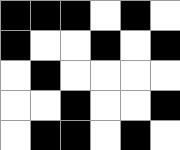[["black", "black", "black", "white", "black", "white"], ["black", "white", "white", "black", "white", "black"], ["white", "black", "white", "white", "white", "white"], ["white", "white", "black", "white", "white", "black"], ["white", "black", "black", "white", "black", "white"]]